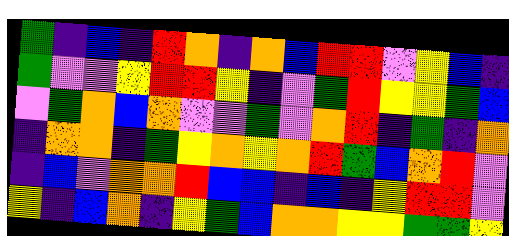[["green", "indigo", "blue", "indigo", "red", "orange", "indigo", "orange", "blue", "red", "red", "violet", "yellow", "blue", "indigo"], ["green", "violet", "violet", "yellow", "red", "red", "yellow", "indigo", "violet", "green", "red", "yellow", "yellow", "green", "blue"], ["violet", "green", "orange", "blue", "orange", "violet", "violet", "green", "violet", "orange", "red", "indigo", "green", "indigo", "orange"], ["indigo", "orange", "orange", "indigo", "green", "yellow", "orange", "yellow", "orange", "red", "green", "blue", "orange", "red", "violet"], ["indigo", "blue", "violet", "orange", "orange", "red", "blue", "blue", "indigo", "blue", "indigo", "yellow", "red", "red", "violet"], ["yellow", "indigo", "blue", "orange", "indigo", "yellow", "green", "blue", "orange", "orange", "yellow", "yellow", "green", "green", "yellow"]]